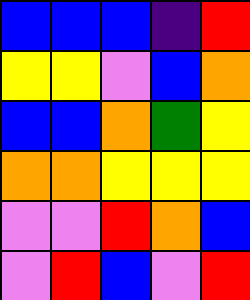[["blue", "blue", "blue", "indigo", "red"], ["yellow", "yellow", "violet", "blue", "orange"], ["blue", "blue", "orange", "green", "yellow"], ["orange", "orange", "yellow", "yellow", "yellow"], ["violet", "violet", "red", "orange", "blue"], ["violet", "red", "blue", "violet", "red"]]